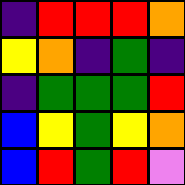[["indigo", "red", "red", "red", "orange"], ["yellow", "orange", "indigo", "green", "indigo"], ["indigo", "green", "green", "green", "red"], ["blue", "yellow", "green", "yellow", "orange"], ["blue", "red", "green", "red", "violet"]]